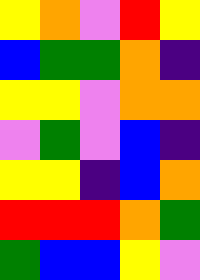[["yellow", "orange", "violet", "red", "yellow"], ["blue", "green", "green", "orange", "indigo"], ["yellow", "yellow", "violet", "orange", "orange"], ["violet", "green", "violet", "blue", "indigo"], ["yellow", "yellow", "indigo", "blue", "orange"], ["red", "red", "red", "orange", "green"], ["green", "blue", "blue", "yellow", "violet"]]